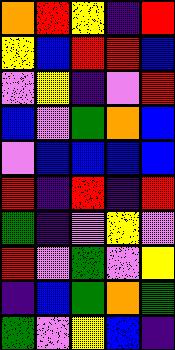[["orange", "red", "yellow", "indigo", "red"], ["yellow", "blue", "red", "red", "blue"], ["violet", "yellow", "indigo", "violet", "red"], ["blue", "violet", "green", "orange", "blue"], ["violet", "blue", "blue", "blue", "blue"], ["red", "indigo", "red", "indigo", "red"], ["green", "indigo", "violet", "yellow", "violet"], ["red", "violet", "green", "violet", "yellow"], ["indigo", "blue", "green", "orange", "green"], ["green", "violet", "yellow", "blue", "indigo"]]